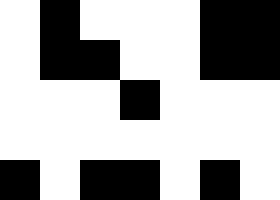[["white", "black", "white", "white", "white", "black", "black"], ["white", "black", "black", "white", "white", "black", "black"], ["white", "white", "white", "black", "white", "white", "white"], ["white", "white", "white", "white", "white", "white", "white"], ["black", "white", "black", "black", "white", "black", "white"]]